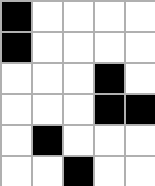[["black", "white", "white", "white", "white"], ["black", "white", "white", "white", "white"], ["white", "white", "white", "black", "white"], ["white", "white", "white", "black", "black"], ["white", "black", "white", "white", "white"], ["white", "white", "black", "white", "white"]]